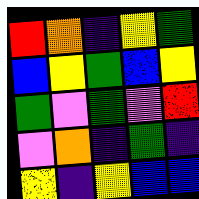[["red", "orange", "indigo", "yellow", "green"], ["blue", "yellow", "green", "blue", "yellow"], ["green", "violet", "green", "violet", "red"], ["violet", "orange", "indigo", "green", "indigo"], ["yellow", "indigo", "yellow", "blue", "blue"]]